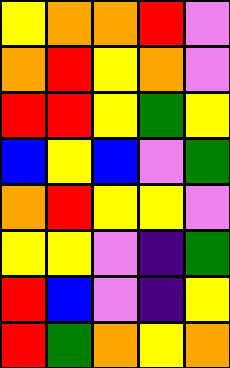[["yellow", "orange", "orange", "red", "violet"], ["orange", "red", "yellow", "orange", "violet"], ["red", "red", "yellow", "green", "yellow"], ["blue", "yellow", "blue", "violet", "green"], ["orange", "red", "yellow", "yellow", "violet"], ["yellow", "yellow", "violet", "indigo", "green"], ["red", "blue", "violet", "indigo", "yellow"], ["red", "green", "orange", "yellow", "orange"]]